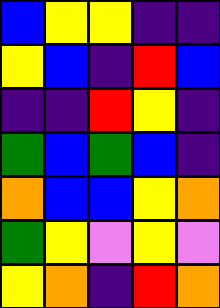[["blue", "yellow", "yellow", "indigo", "indigo"], ["yellow", "blue", "indigo", "red", "blue"], ["indigo", "indigo", "red", "yellow", "indigo"], ["green", "blue", "green", "blue", "indigo"], ["orange", "blue", "blue", "yellow", "orange"], ["green", "yellow", "violet", "yellow", "violet"], ["yellow", "orange", "indigo", "red", "orange"]]